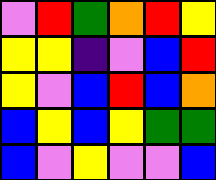[["violet", "red", "green", "orange", "red", "yellow"], ["yellow", "yellow", "indigo", "violet", "blue", "red"], ["yellow", "violet", "blue", "red", "blue", "orange"], ["blue", "yellow", "blue", "yellow", "green", "green"], ["blue", "violet", "yellow", "violet", "violet", "blue"]]